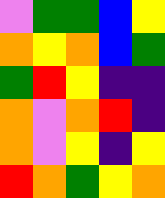[["violet", "green", "green", "blue", "yellow"], ["orange", "yellow", "orange", "blue", "green"], ["green", "red", "yellow", "indigo", "indigo"], ["orange", "violet", "orange", "red", "indigo"], ["orange", "violet", "yellow", "indigo", "yellow"], ["red", "orange", "green", "yellow", "orange"]]